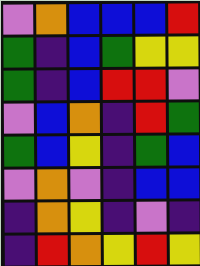[["violet", "orange", "blue", "blue", "blue", "red"], ["green", "indigo", "blue", "green", "yellow", "yellow"], ["green", "indigo", "blue", "red", "red", "violet"], ["violet", "blue", "orange", "indigo", "red", "green"], ["green", "blue", "yellow", "indigo", "green", "blue"], ["violet", "orange", "violet", "indigo", "blue", "blue"], ["indigo", "orange", "yellow", "indigo", "violet", "indigo"], ["indigo", "red", "orange", "yellow", "red", "yellow"]]